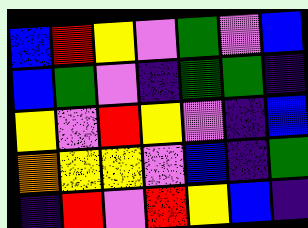[["blue", "red", "yellow", "violet", "green", "violet", "blue"], ["blue", "green", "violet", "indigo", "green", "green", "indigo"], ["yellow", "violet", "red", "yellow", "violet", "indigo", "blue"], ["orange", "yellow", "yellow", "violet", "blue", "indigo", "green"], ["indigo", "red", "violet", "red", "yellow", "blue", "indigo"]]